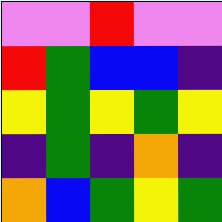[["violet", "violet", "red", "violet", "violet"], ["red", "green", "blue", "blue", "indigo"], ["yellow", "green", "yellow", "green", "yellow"], ["indigo", "green", "indigo", "orange", "indigo"], ["orange", "blue", "green", "yellow", "green"]]